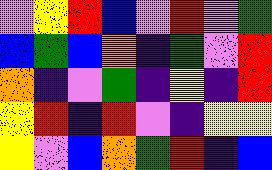[["violet", "yellow", "red", "blue", "violet", "red", "violet", "green"], ["blue", "green", "blue", "orange", "indigo", "green", "violet", "red"], ["orange", "indigo", "violet", "green", "indigo", "yellow", "indigo", "red"], ["yellow", "red", "indigo", "red", "violet", "indigo", "yellow", "yellow"], ["yellow", "violet", "blue", "orange", "green", "red", "indigo", "blue"]]